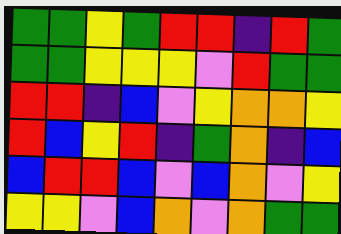[["green", "green", "yellow", "green", "red", "red", "indigo", "red", "green"], ["green", "green", "yellow", "yellow", "yellow", "violet", "red", "green", "green"], ["red", "red", "indigo", "blue", "violet", "yellow", "orange", "orange", "yellow"], ["red", "blue", "yellow", "red", "indigo", "green", "orange", "indigo", "blue"], ["blue", "red", "red", "blue", "violet", "blue", "orange", "violet", "yellow"], ["yellow", "yellow", "violet", "blue", "orange", "violet", "orange", "green", "green"]]